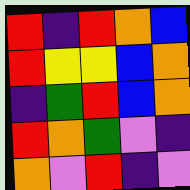[["red", "indigo", "red", "orange", "blue"], ["red", "yellow", "yellow", "blue", "orange"], ["indigo", "green", "red", "blue", "orange"], ["red", "orange", "green", "violet", "indigo"], ["orange", "violet", "red", "indigo", "violet"]]